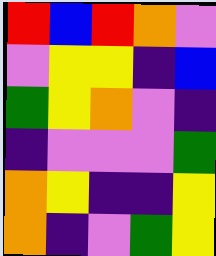[["red", "blue", "red", "orange", "violet"], ["violet", "yellow", "yellow", "indigo", "blue"], ["green", "yellow", "orange", "violet", "indigo"], ["indigo", "violet", "violet", "violet", "green"], ["orange", "yellow", "indigo", "indigo", "yellow"], ["orange", "indigo", "violet", "green", "yellow"]]